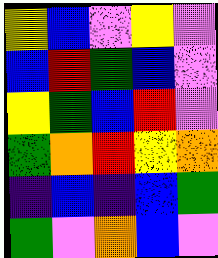[["yellow", "blue", "violet", "yellow", "violet"], ["blue", "red", "green", "blue", "violet"], ["yellow", "green", "blue", "red", "violet"], ["green", "orange", "red", "yellow", "orange"], ["indigo", "blue", "indigo", "blue", "green"], ["green", "violet", "orange", "blue", "violet"]]